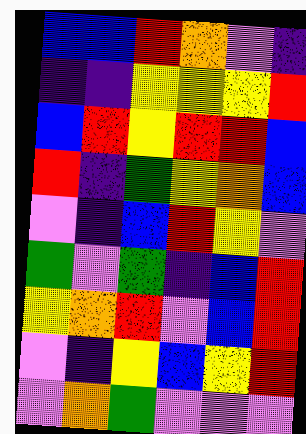[["blue", "blue", "red", "orange", "violet", "indigo"], ["indigo", "indigo", "yellow", "yellow", "yellow", "red"], ["blue", "red", "yellow", "red", "red", "blue"], ["red", "indigo", "green", "yellow", "orange", "blue"], ["violet", "indigo", "blue", "red", "yellow", "violet"], ["green", "violet", "green", "indigo", "blue", "red"], ["yellow", "orange", "red", "violet", "blue", "red"], ["violet", "indigo", "yellow", "blue", "yellow", "red"], ["violet", "orange", "green", "violet", "violet", "violet"]]